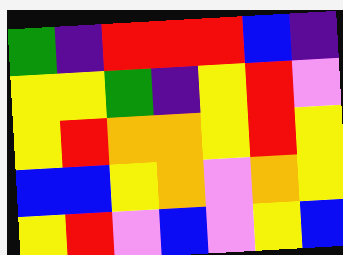[["green", "indigo", "red", "red", "red", "blue", "indigo"], ["yellow", "yellow", "green", "indigo", "yellow", "red", "violet"], ["yellow", "red", "orange", "orange", "yellow", "red", "yellow"], ["blue", "blue", "yellow", "orange", "violet", "orange", "yellow"], ["yellow", "red", "violet", "blue", "violet", "yellow", "blue"]]